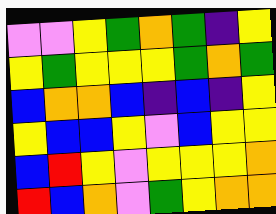[["violet", "violet", "yellow", "green", "orange", "green", "indigo", "yellow"], ["yellow", "green", "yellow", "yellow", "yellow", "green", "orange", "green"], ["blue", "orange", "orange", "blue", "indigo", "blue", "indigo", "yellow"], ["yellow", "blue", "blue", "yellow", "violet", "blue", "yellow", "yellow"], ["blue", "red", "yellow", "violet", "yellow", "yellow", "yellow", "orange"], ["red", "blue", "orange", "violet", "green", "yellow", "orange", "orange"]]